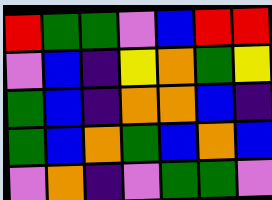[["red", "green", "green", "violet", "blue", "red", "red"], ["violet", "blue", "indigo", "yellow", "orange", "green", "yellow"], ["green", "blue", "indigo", "orange", "orange", "blue", "indigo"], ["green", "blue", "orange", "green", "blue", "orange", "blue"], ["violet", "orange", "indigo", "violet", "green", "green", "violet"]]